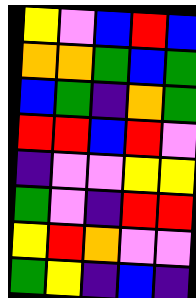[["yellow", "violet", "blue", "red", "blue"], ["orange", "orange", "green", "blue", "green"], ["blue", "green", "indigo", "orange", "green"], ["red", "red", "blue", "red", "violet"], ["indigo", "violet", "violet", "yellow", "yellow"], ["green", "violet", "indigo", "red", "red"], ["yellow", "red", "orange", "violet", "violet"], ["green", "yellow", "indigo", "blue", "indigo"]]